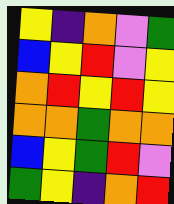[["yellow", "indigo", "orange", "violet", "green"], ["blue", "yellow", "red", "violet", "yellow"], ["orange", "red", "yellow", "red", "yellow"], ["orange", "orange", "green", "orange", "orange"], ["blue", "yellow", "green", "red", "violet"], ["green", "yellow", "indigo", "orange", "red"]]